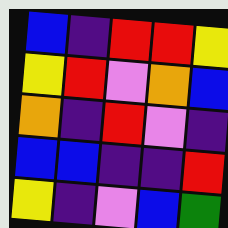[["blue", "indigo", "red", "red", "yellow"], ["yellow", "red", "violet", "orange", "blue"], ["orange", "indigo", "red", "violet", "indigo"], ["blue", "blue", "indigo", "indigo", "red"], ["yellow", "indigo", "violet", "blue", "green"]]